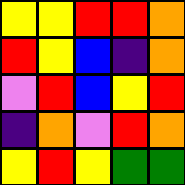[["yellow", "yellow", "red", "red", "orange"], ["red", "yellow", "blue", "indigo", "orange"], ["violet", "red", "blue", "yellow", "red"], ["indigo", "orange", "violet", "red", "orange"], ["yellow", "red", "yellow", "green", "green"]]